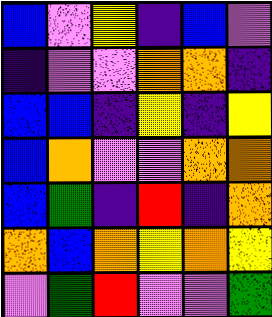[["blue", "violet", "yellow", "indigo", "blue", "violet"], ["indigo", "violet", "violet", "orange", "orange", "indigo"], ["blue", "blue", "indigo", "yellow", "indigo", "yellow"], ["blue", "orange", "violet", "violet", "orange", "orange"], ["blue", "green", "indigo", "red", "indigo", "orange"], ["orange", "blue", "orange", "yellow", "orange", "yellow"], ["violet", "green", "red", "violet", "violet", "green"]]